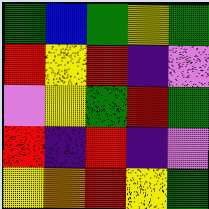[["green", "blue", "green", "yellow", "green"], ["red", "yellow", "red", "indigo", "violet"], ["violet", "yellow", "green", "red", "green"], ["red", "indigo", "red", "indigo", "violet"], ["yellow", "orange", "red", "yellow", "green"]]